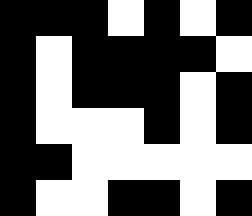[["black", "black", "black", "white", "black", "white", "black"], ["black", "white", "black", "black", "black", "black", "white"], ["black", "white", "black", "black", "black", "white", "black"], ["black", "white", "white", "white", "black", "white", "black"], ["black", "black", "white", "white", "white", "white", "white"], ["black", "white", "white", "black", "black", "white", "black"]]